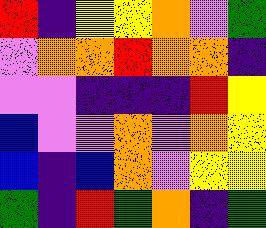[["red", "indigo", "yellow", "yellow", "orange", "violet", "green"], ["violet", "orange", "orange", "red", "orange", "orange", "indigo"], ["violet", "violet", "indigo", "indigo", "indigo", "red", "yellow"], ["blue", "violet", "violet", "orange", "violet", "orange", "yellow"], ["blue", "indigo", "blue", "orange", "violet", "yellow", "yellow"], ["green", "indigo", "red", "green", "orange", "indigo", "green"]]